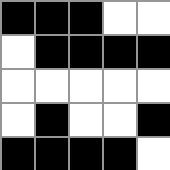[["black", "black", "black", "white", "white"], ["white", "black", "black", "black", "black"], ["white", "white", "white", "white", "white"], ["white", "black", "white", "white", "black"], ["black", "black", "black", "black", "white"]]